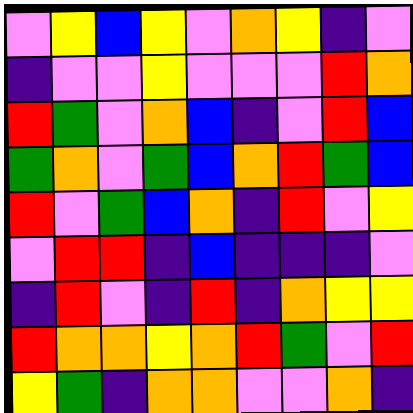[["violet", "yellow", "blue", "yellow", "violet", "orange", "yellow", "indigo", "violet"], ["indigo", "violet", "violet", "yellow", "violet", "violet", "violet", "red", "orange"], ["red", "green", "violet", "orange", "blue", "indigo", "violet", "red", "blue"], ["green", "orange", "violet", "green", "blue", "orange", "red", "green", "blue"], ["red", "violet", "green", "blue", "orange", "indigo", "red", "violet", "yellow"], ["violet", "red", "red", "indigo", "blue", "indigo", "indigo", "indigo", "violet"], ["indigo", "red", "violet", "indigo", "red", "indigo", "orange", "yellow", "yellow"], ["red", "orange", "orange", "yellow", "orange", "red", "green", "violet", "red"], ["yellow", "green", "indigo", "orange", "orange", "violet", "violet", "orange", "indigo"]]